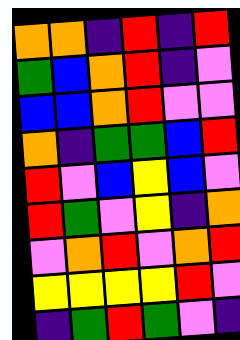[["orange", "orange", "indigo", "red", "indigo", "red"], ["green", "blue", "orange", "red", "indigo", "violet"], ["blue", "blue", "orange", "red", "violet", "violet"], ["orange", "indigo", "green", "green", "blue", "red"], ["red", "violet", "blue", "yellow", "blue", "violet"], ["red", "green", "violet", "yellow", "indigo", "orange"], ["violet", "orange", "red", "violet", "orange", "red"], ["yellow", "yellow", "yellow", "yellow", "red", "violet"], ["indigo", "green", "red", "green", "violet", "indigo"]]